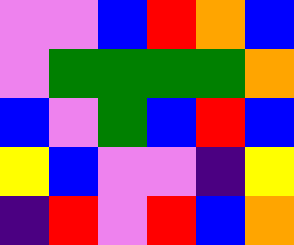[["violet", "violet", "blue", "red", "orange", "blue"], ["violet", "green", "green", "green", "green", "orange"], ["blue", "violet", "green", "blue", "red", "blue"], ["yellow", "blue", "violet", "violet", "indigo", "yellow"], ["indigo", "red", "violet", "red", "blue", "orange"]]